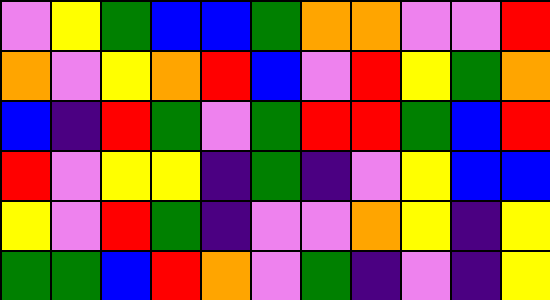[["violet", "yellow", "green", "blue", "blue", "green", "orange", "orange", "violet", "violet", "red"], ["orange", "violet", "yellow", "orange", "red", "blue", "violet", "red", "yellow", "green", "orange"], ["blue", "indigo", "red", "green", "violet", "green", "red", "red", "green", "blue", "red"], ["red", "violet", "yellow", "yellow", "indigo", "green", "indigo", "violet", "yellow", "blue", "blue"], ["yellow", "violet", "red", "green", "indigo", "violet", "violet", "orange", "yellow", "indigo", "yellow"], ["green", "green", "blue", "red", "orange", "violet", "green", "indigo", "violet", "indigo", "yellow"]]